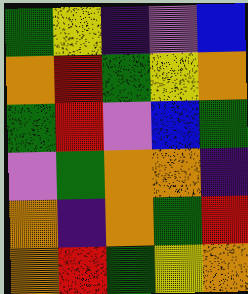[["green", "yellow", "indigo", "violet", "blue"], ["orange", "red", "green", "yellow", "orange"], ["green", "red", "violet", "blue", "green"], ["violet", "green", "orange", "orange", "indigo"], ["orange", "indigo", "orange", "green", "red"], ["orange", "red", "green", "yellow", "orange"]]